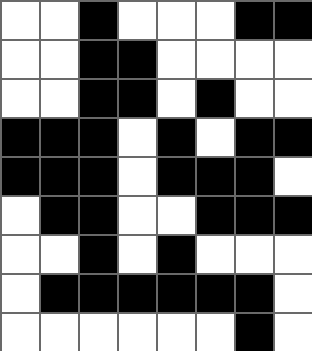[["white", "white", "black", "white", "white", "white", "black", "black"], ["white", "white", "black", "black", "white", "white", "white", "white"], ["white", "white", "black", "black", "white", "black", "white", "white"], ["black", "black", "black", "white", "black", "white", "black", "black"], ["black", "black", "black", "white", "black", "black", "black", "white"], ["white", "black", "black", "white", "white", "black", "black", "black"], ["white", "white", "black", "white", "black", "white", "white", "white"], ["white", "black", "black", "black", "black", "black", "black", "white"], ["white", "white", "white", "white", "white", "white", "black", "white"]]